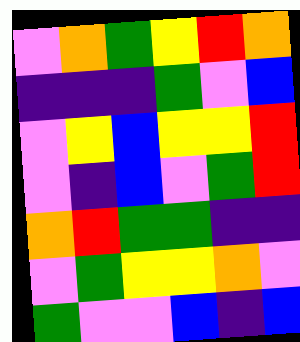[["violet", "orange", "green", "yellow", "red", "orange"], ["indigo", "indigo", "indigo", "green", "violet", "blue"], ["violet", "yellow", "blue", "yellow", "yellow", "red"], ["violet", "indigo", "blue", "violet", "green", "red"], ["orange", "red", "green", "green", "indigo", "indigo"], ["violet", "green", "yellow", "yellow", "orange", "violet"], ["green", "violet", "violet", "blue", "indigo", "blue"]]